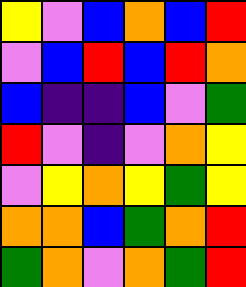[["yellow", "violet", "blue", "orange", "blue", "red"], ["violet", "blue", "red", "blue", "red", "orange"], ["blue", "indigo", "indigo", "blue", "violet", "green"], ["red", "violet", "indigo", "violet", "orange", "yellow"], ["violet", "yellow", "orange", "yellow", "green", "yellow"], ["orange", "orange", "blue", "green", "orange", "red"], ["green", "orange", "violet", "orange", "green", "red"]]